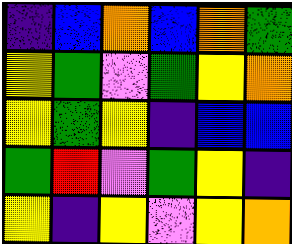[["indigo", "blue", "orange", "blue", "orange", "green"], ["yellow", "green", "violet", "green", "yellow", "orange"], ["yellow", "green", "yellow", "indigo", "blue", "blue"], ["green", "red", "violet", "green", "yellow", "indigo"], ["yellow", "indigo", "yellow", "violet", "yellow", "orange"]]